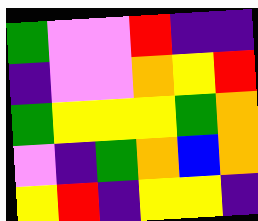[["green", "violet", "violet", "red", "indigo", "indigo"], ["indigo", "violet", "violet", "orange", "yellow", "red"], ["green", "yellow", "yellow", "yellow", "green", "orange"], ["violet", "indigo", "green", "orange", "blue", "orange"], ["yellow", "red", "indigo", "yellow", "yellow", "indigo"]]